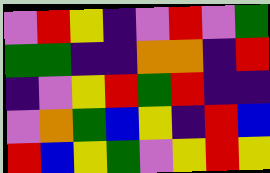[["violet", "red", "yellow", "indigo", "violet", "red", "violet", "green"], ["green", "green", "indigo", "indigo", "orange", "orange", "indigo", "red"], ["indigo", "violet", "yellow", "red", "green", "red", "indigo", "indigo"], ["violet", "orange", "green", "blue", "yellow", "indigo", "red", "blue"], ["red", "blue", "yellow", "green", "violet", "yellow", "red", "yellow"]]